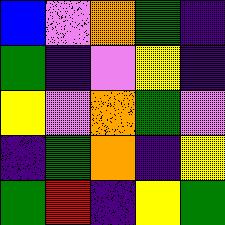[["blue", "violet", "orange", "green", "indigo"], ["green", "indigo", "violet", "yellow", "indigo"], ["yellow", "violet", "orange", "green", "violet"], ["indigo", "green", "orange", "indigo", "yellow"], ["green", "red", "indigo", "yellow", "green"]]